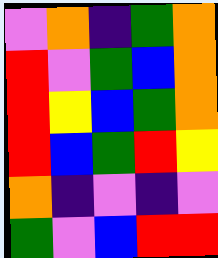[["violet", "orange", "indigo", "green", "orange"], ["red", "violet", "green", "blue", "orange"], ["red", "yellow", "blue", "green", "orange"], ["red", "blue", "green", "red", "yellow"], ["orange", "indigo", "violet", "indigo", "violet"], ["green", "violet", "blue", "red", "red"]]